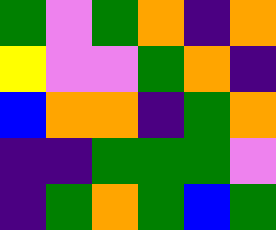[["green", "violet", "green", "orange", "indigo", "orange"], ["yellow", "violet", "violet", "green", "orange", "indigo"], ["blue", "orange", "orange", "indigo", "green", "orange"], ["indigo", "indigo", "green", "green", "green", "violet"], ["indigo", "green", "orange", "green", "blue", "green"]]